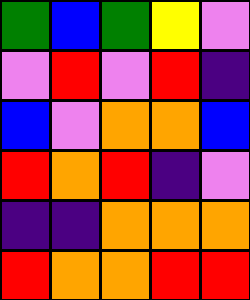[["green", "blue", "green", "yellow", "violet"], ["violet", "red", "violet", "red", "indigo"], ["blue", "violet", "orange", "orange", "blue"], ["red", "orange", "red", "indigo", "violet"], ["indigo", "indigo", "orange", "orange", "orange"], ["red", "orange", "orange", "red", "red"]]